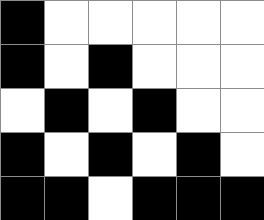[["black", "white", "white", "white", "white", "white"], ["black", "white", "black", "white", "white", "white"], ["white", "black", "white", "black", "white", "white"], ["black", "white", "black", "white", "black", "white"], ["black", "black", "white", "black", "black", "black"]]